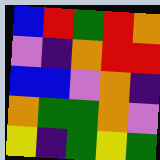[["blue", "red", "green", "red", "orange"], ["violet", "indigo", "orange", "red", "red"], ["blue", "blue", "violet", "orange", "indigo"], ["orange", "green", "green", "orange", "violet"], ["yellow", "indigo", "green", "yellow", "green"]]